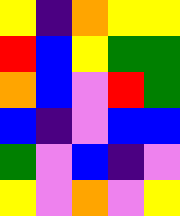[["yellow", "indigo", "orange", "yellow", "yellow"], ["red", "blue", "yellow", "green", "green"], ["orange", "blue", "violet", "red", "green"], ["blue", "indigo", "violet", "blue", "blue"], ["green", "violet", "blue", "indigo", "violet"], ["yellow", "violet", "orange", "violet", "yellow"]]